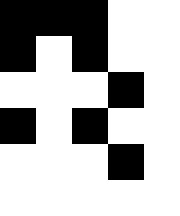[["black", "black", "black", "white", "white"], ["black", "white", "black", "white", "white"], ["white", "white", "white", "black", "white"], ["black", "white", "black", "white", "white"], ["white", "white", "white", "black", "white"], ["white", "white", "white", "white", "white"]]